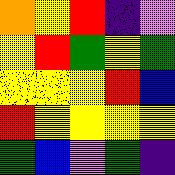[["orange", "yellow", "red", "indigo", "violet"], ["yellow", "red", "green", "yellow", "green"], ["yellow", "yellow", "yellow", "red", "blue"], ["red", "yellow", "yellow", "yellow", "yellow"], ["green", "blue", "violet", "green", "indigo"]]